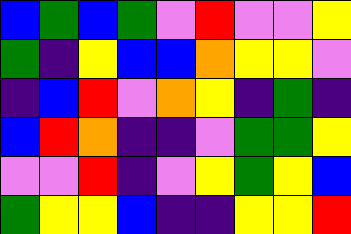[["blue", "green", "blue", "green", "violet", "red", "violet", "violet", "yellow"], ["green", "indigo", "yellow", "blue", "blue", "orange", "yellow", "yellow", "violet"], ["indigo", "blue", "red", "violet", "orange", "yellow", "indigo", "green", "indigo"], ["blue", "red", "orange", "indigo", "indigo", "violet", "green", "green", "yellow"], ["violet", "violet", "red", "indigo", "violet", "yellow", "green", "yellow", "blue"], ["green", "yellow", "yellow", "blue", "indigo", "indigo", "yellow", "yellow", "red"]]